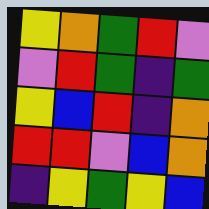[["yellow", "orange", "green", "red", "violet"], ["violet", "red", "green", "indigo", "green"], ["yellow", "blue", "red", "indigo", "orange"], ["red", "red", "violet", "blue", "orange"], ["indigo", "yellow", "green", "yellow", "blue"]]